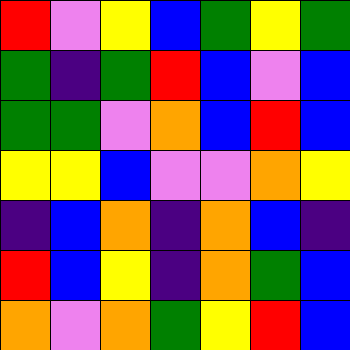[["red", "violet", "yellow", "blue", "green", "yellow", "green"], ["green", "indigo", "green", "red", "blue", "violet", "blue"], ["green", "green", "violet", "orange", "blue", "red", "blue"], ["yellow", "yellow", "blue", "violet", "violet", "orange", "yellow"], ["indigo", "blue", "orange", "indigo", "orange", "blue", "indigo"], ["red", "blue", "yellow", "indigo", "orange", "green", "blue"], ["orange", "violet", "orange", "green", "yellow", "red", "blue"]]